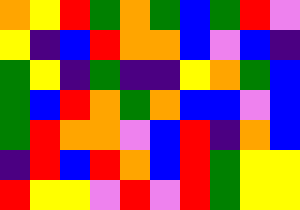[["orange", "yellow", "red", "green", "orange", "green", "blue", "green", "red", "violet"], ["yellow", "indigo", "blue", "red", "orange", "orange", "blue", "violet", "blue", "indigo"], ["green", "yellow", "indigo", "green", "indigo", "indigo", "yellow", "orange", "green", "blue"], ["green", "blue", "red", "orange", "green", "orange", "blue", "blue", "violet", "blue"], ["green", "red", "orange", "orange", "violet", "blue", "red", "indigo", "orange", "blue"], ["indigo", "red", "blue", "red", "orange", "blue", "red", "green", "yellow", "yellow"], ["red", "yellow", "yellow", "violet", "red", "violet", "red", "green", "yellow", "yellow"]]